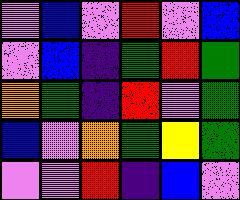[["violet", "blue", "violet", "red", "violet", "blue"], ["violet", "blue", "indigo", "green", "red", "green"], ["orange", "green", "indigo", "red", "violet", "green"], ["blue", "violet", "orange", "green", "yellow", "green"], ["violet", "violet", "red", "indigo", "blue", "violet"]]